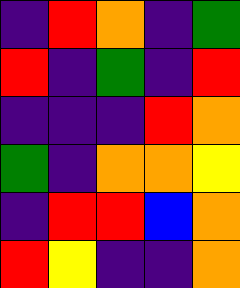[["indigo", "red", "orange", "indigo", "green"], ["red", "indigo", "green", "indigo", "red"], ["indigo", "indigo", "indigo", "red", "orange"], ["green", "indigo", "orange", "orange", "yellow"], ["indigo", "red", "red", "blue", "orange"], ["red", "yellow", "indigo", "indigo", "orange"]]